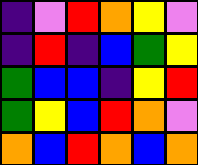[["indigo", "violet", "red", "orange", "yellow", "violet"], ["indigo", "red", "indigo", "blue", "green", "yellow"], ["green", "blue", "blue", "indigo", "yellow", "red"], ["green", "yellow", "blue", "red", "orange", "violet"], ["orange", "blue", "red", "orange", "blue", "orange"]]